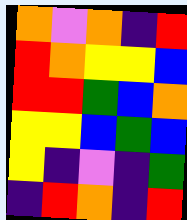[["orange", "violet", "orange", "indigo", "red"], ["red", "orange", "yellow", "yellow", "blue"], ["red", "red", "green", "blue", "orange"], ["yellow", "yellow", "blue", "green", "blue"], ["yellow", "indigo", "violet", "indigo", "green"], ["indigo", "red", "orange", "indigo", "red"]]